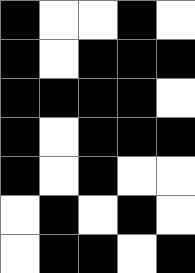[["black", "white", "white", "black", "white"], ["black", "white", "black", "black", "black"], ["black", "black", "black", "black", "white"], ["black", "white", "black", "black", "black"], ["black", "white", "black", "white", "white"], ["white", "black", "white", "black", "white"], ["white", "black", "black", "white", "black"]]